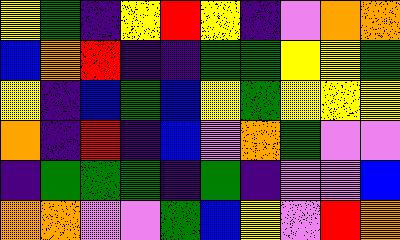[["yellow", "green", "indigo", "yellow", "red", "yellow", "indigo", "violet", "orange", "orange"], ["blue", "orange", "red", "indigo", "indigo", "green", "green", "yellow", "yellow", "green"], ["yellow", "indigo", "blue", "green", "blue", "yellow", "green", "yellow", "yellow", "yellow"], ["orange", "indigo", "red", "indigo", "blue", "violet", "orange", "green", "violet", "violet"], ["indigo", "green", "green", "green", "indigo", "green", "indigo", "violet", "violet", "blue"], ["orange", "orange", "violet", "violet", "green", "blue", "yellow", "violet", "red", "orange"]]